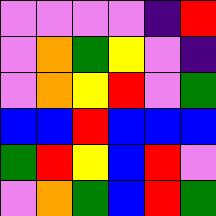[["violet", "violet", "violet", "violet", "indigo", "red"], ["violet", "orange", "green", "yellow", "violet", "indigo"], ["violet", "orange", "yellow", "red", "violet", "green"], ["blue", "blue", "red", "blue", "blue", "blue"], ["green", "red", "yellow", "blue", "red", "violet"], ["violet", "orange", "green", "blue", "red", "green"]]